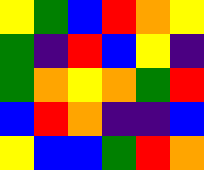[["yellow", "green", "blue", "red", "orange", "yellow"], ["green", "indigo", "red", "blue", "yellow", "indigo"], ["green", "orange", "yellow", "orange", "green", "red"], ["blue", "red", "orange", "indigo", "indigo", "blue"], ["yellow", "blue", "blue", "green", "red", "orange"]]